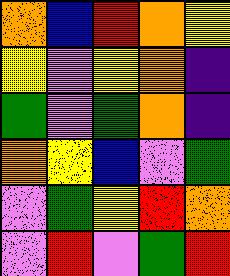[["orange", "blue", "red", "orange", "yellow"], ["yellow", "violet", "yellow", "orange", "indigo"], ["green", "violet", "green", "orange", "indigo"], ["orange", "yellow", "blue", "violet", "green"], ["violet", "green", "yellow", "red", "orange"], ["violet", "red", "violet", "green", "red"]]